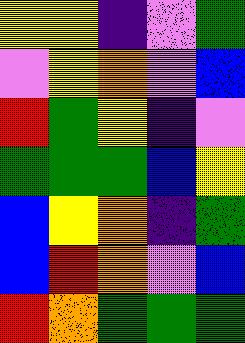[["yellow", "yellow", "indigo", "violet", "green"], ["violet", "yellow", "orange", "violet", "blue"], ["red", "green", "yellow", "indigo", "violet"], ["green", "green", "green", "blue", "yellow"], ["blue", "yellow", "orange", "indigo", "green"], ["blue", "red", "orange", "violet", "blue"], ["red", "orange", "green", "green", "green"]]